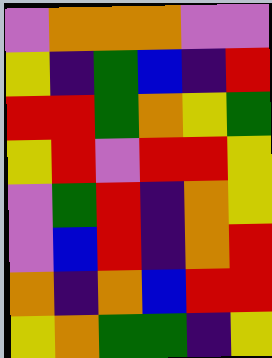[["violet", "orange", "orange", "orange", "violet", "violet"], ["yellow", "indigo", "green", "blue", "indigo", "red"], ["red", "red", "green", "orange", "yellow", "green"], ["yellow", "red", "violet", "red", "red", "yellow"], ["violet", "green", "red", "indigo", "orange", "yellow"], ["violet", "blue", "red", "indigo", "orange", "red"], ["orange", "indigo", "orange", "blue", "red", "red"], ["yellow", "orange", "green", "green", "indigo", "yellow"]]